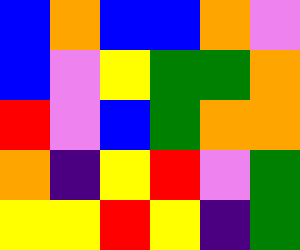[["blue", "orange", "blue", "blue", "orange", "violet"], ["blue", "violet", "yellow", "green", "green", "orange"], ["red", "violet", "blue", "green", "orange", "orange"], ["orange", "indigo", "yellow", "red", "violet", "green"], ["yellow", "yellow", "red", "yellow", "indigo", "green"]]